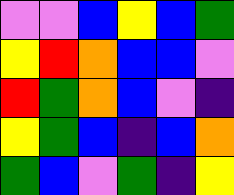[["violet", "violet", "blue", "yellow", "blue", "green"], ["yellow", "red", "orange", "blue", "blue", "violet"], ["red", "green", "orange", "blue", "violet", "indigo"], ["yellow", "green", "blue", "indigo", "blue", "orange"], ["green", "blue", "violet", "green", "indigo", "yellow"]]